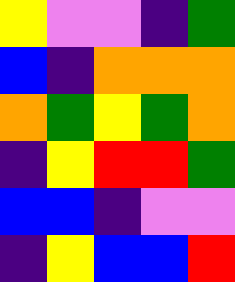[["yellow", "violet", "violet", "indigo", "green"], ["blue", "indigo", "orange", "orange", "orange"], ["orange", "green", "yellow", "green", "orange"], ["indigo", "yellow", "red", "red", "green"], ["blue", "blue", "indigo", "violet", "violet"], ["indigo", "yellow", "blue", "blue", "red"]]